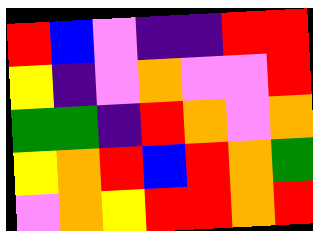[["red", "blue", "violet", "indigo", "indigo", "red", "red"], ["yellow", "indigo", "violet", "orange", "violet", "violet", "red"], ["green", "green", "indigo", "red", "orange", "violet", "orange"], ["yellow", "orange", "red", "blue", "red", "orange", "green"], ["violet", "orange", "yellow", "red", "red", "orange", "red"]]